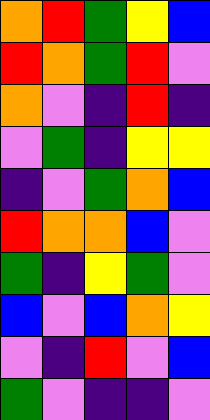[["orange", "red", "green", "yellow", "blue"], ["red", "orange", "green", "red", "violet"], ["orange", "violet", "indigo", "red", "indigo"], ["violet", "green", "indigo", "yellow", "yellow"], ["indigo", "violet", "green", "orange", "blue"], ["red", "orange", "orange", "blue", "violet"], ["green", "indigo", "yellow", "green", "violet"], ["blue", "violet", "blue", "orange", "yellow"], ["violet", "indigo", "red", "violet", "blue"], ["green", "violet", "indigo", "indigo", "violet"]]